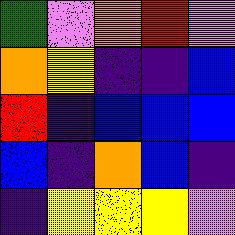[["green", "violet", "orange", "red", "violet"], ["orange", "yellow", "indigo", "indigo", "blue"], ["red", "indigo", "blue", "blue", "blue"], ["blue", "indigo", "orange", "blue", "indigo"], ["indigo", "yellow", "yellow", "yellow", "violet"]]